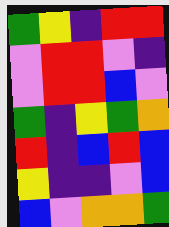[["green", "yellow", "indigo", "red", "red"], ["violet", "red", "red", "violet", "indigo"], ["violet", "red", "red", "blue", "violet"], ["green", "indigo", "yellow", "green", "orange"], ["red", "indigo", "blue", "red", "blue"], ["yellow", "indigo", "indigo", "violet", "blue"], ["blue", "violet", "orange", "orange", "green"]]